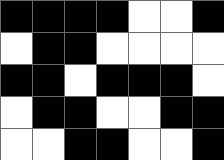[["black", "black", "black", "black", "white", "white", "black"], ["white", "black", "black", "white", "white", "white", "white"], ["black", "black", "white", "black", "black", "black", "white"], ["white", "black", "black", "white", "white", "black", "black"], ["white", "white", "black", "black", "white", "white", "black"]]